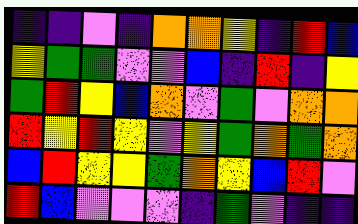[["indigo", "indigo", "violet", "indigo", "orange", "orange", "yellow", "indigo", "red", "blue"], ["yellow", "green", "green", "violet", "violet", "blue", "indigo", "red", "indigo", "yellow"], ["green", "red", "yellow", "blue", "orange", "violet", "green", "violet", "orange", "orange"], ["red", "yellow", "red", "yellow", "violet", "yellow", "green", "orange", "green", "orange"], ["blue", "red", "yellow", "yellow", "green", "orange", "yellow", "blue", "red", "violet"], ["red", "blue", "violet", "violet", "violet", "indigo", "green", "violet", "indigo", "indigo"]]